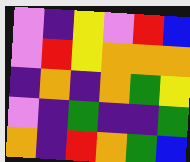[["violet", "indigo", "yellow", "violet", "red", "blue"], ["violet", "red", "yellow", "orange", "orange", "orange"], ["indigo", "orange", "indigo", "orange", "green", "yellow"], ["violet", "indigo", "green", "indigo", "indigo", "green"], ["orange", "indigo", "red", "orange", "green", "blue"]]